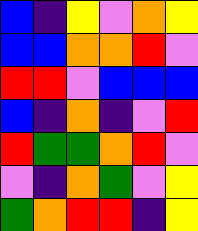[["blue", "indigo", "yellow", "violet", "orange", "yellow"], ["blue", "blue", "orange", "orange", "red", "violet"], ["red", "red", "violet", "blue", "blue", "blue"], ["blue", "indigo", "orange", "indigo", "violet", "red"], ["red", "green", "green", "orange", "red", "violet"], ["violet", "indigo", "orange", "green", "violet", "yellow"], ["green", "orange", "red", "red", "indigo", "yellow"]]